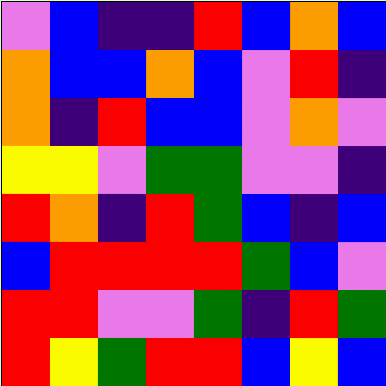[["violet", "blue", "indigo", "indigo", "red", "blue", "orange", "blue"], ["orange", "blue", "blue", "orange", "blue", "violet", "red", "indigo"], ["orange", "indigo", "red", "blue", "blue", "violet", "orange", "violet"], ["yellow", "yellow", "violet", "green", "green", "violet", "violet", "indigo"], ["red", "orange", "indigo", "red", "green", "blue", "indigo", "blue"], ["blue", "red", "red", "red", "red", "green", "blue", "violet"], ["red", "red", "violet", "violet", "green", "indigo", "red", "green"], ["red", "yellow", "green", "red", "red", "blue", "yellow", "blue"]]